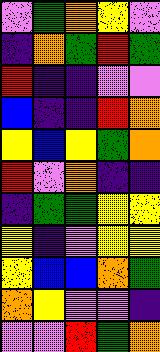[["violet", "green", "orange", "yellow", "violet"], ["indigo", "orange", "green", "red", "green"], ["red", "indigo", "indigo", "violet", "violet"], ["blue", "indigo", "indigo", "red", "orange"], ["yellow", "blue", "yellow", "green", "orange"], ["red", "violet", "orange", "indigo", "indigo"], ["indigo", "green", "green", "yellow", "yellow"], ["yellow", "indigo", "violet", "yellow", "yellow"], ["yellow", "blue", "blue", "orange", "green"], ["orange", "yellow", "violet", "violet", "indigo"], ["violet", "violet", "red", "green", "orange"]]